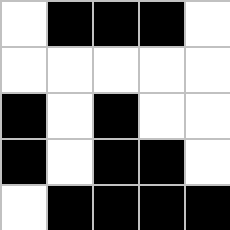[["white", "black", "black", "black", "white"], ["white", "white", "white", "white", "white"], ["black", "white", "black", "white", "white"], ["black", "white", "black", "black", "white"], ["white", "black", "black", "black", "black"]]